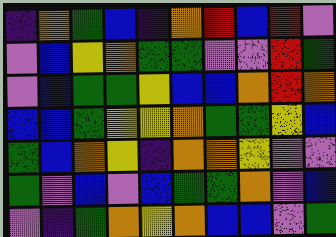[["indigo", "orange", "green", "blue", "indigo", "orange", "red", "blue", "red", "violet"], ["violet", "blue", "yellow", "orange", "green", "green", "violet", "violet", "red", "green"], ["violet", "blue", "green", "green", "yellow", "blue", "blue", "orange", "red", "orange"], ["blue", "blue", "green", "yellow", "yellow", "orange", "green", "green", "yellow", "blue"], ["green", "blue", "orange", "yellow", "indigo", "orange", "orange", "yellow", "violet", "violet"], ["green", "violet", "blue", "violet", "blue", "green", "green", "orange", "violet", "blue"], ["violet", "indigo", "green", "orange", "yellow", "orange", "blue", "blue", "violet", "green"]]